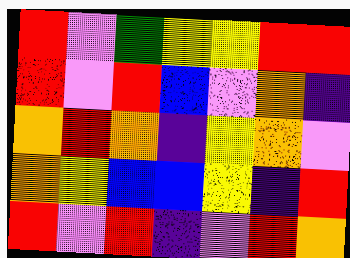[["red", "violet", "green", "yellow", "yellow", "red", "red"], ["red", "violet", "red", "blue", "violet", "orange", "indigo"], ["orange", "red", "orange", "indigo", "yellow", "orange", "violet"], ["orange", "yellow", "blue", "blue", "yellow", "indigo", "red"], ["red", "violet", "red", "indigo", "violet", "red", "orange"]]